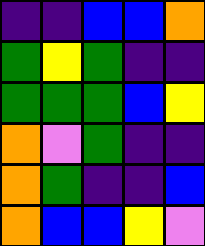[["indigo", "indigo", "blue", "blue", "orange"], ["green", "yellow", "green", "indigo", "indigo"], ["green", "green", "green", "blue", "yellow"], ["orange", "violet", "green", "indigo", "indigo"], ["orange", "green", "indigo", "indigo", "blue"], ["orange", "blue", "blue", "yellow", "violet"]]